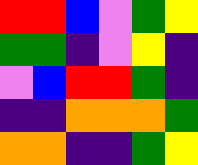[["red", "red", "blue", "violet", "green", "yellow"], ["green", "green", "indigo", "violet", "yellow", "indigo"], ["violet", "blue", "red", "red", "green", "indigo"], ["indigo", "indigo", "orange", "orange", "orange", "green"], ["orange", "orange", "indigo", "indigo", "green", "yellow"]]